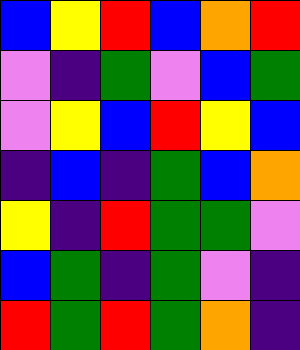[["blue", "yellow", "red", "blue", "orange", "red"], ["violet", "indigo", "green", "violet", "blue", "green"], ["violet", "yellow", "blue", "red", "yellow", "blue"], ["indigo", "blue", "indigo", "green", "blue", "orange"], ["yellow", "indigo", "red", "green", "green", "violet"], ["blue", "green", "indigo", "green", "violet", "indigo"], ["red", "green", "red", "green", "orange", "indigo"]]